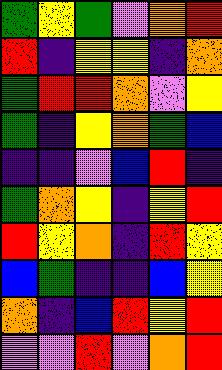[["green", "yellow", "green", "violet", "orange", "red"], ["red", "indigo", "yellow", "yellow", "indigo", "orange"], ["green", "red", "red", "orange", "violet", "yellow"], ["green", "indigo", "yellow", "orange", "green", "blue"], ["indigo", "indigo", "violet", "blue", "red", "indigo"], ["green", "orange", "yellow", "indigo", "yellow", "red"], ["red", "yellow", "orange", "indigo", "red", "yellow"], ["blue", "green", "indigo", "indigo", "blue", "yellow"], ["orange", "indigo", "blue", "red", "yellow", "red"], ["violet", "violet", "red", "violet", "orange", "red"]]